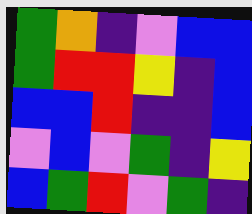[["green", "orange", "indigo", "violet", "blue", "blue"], ["green", "red", "red", "yellow", "indigo", "blue"], ["blue", "blue", "red", "indigo", "indigo", "blue"], ["violet", "blue", "violet", "green", "indigo", "yellow"], ["blue", "green", "red", "violet", "green", "indigo"]]